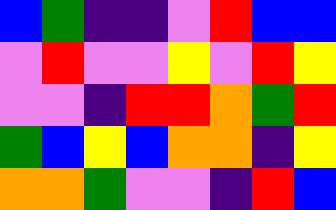[["blue", "green", "indigo", "indigo", "violet", "red", "blue", "blue"], ["violet", "red", "violet", "violet", "yellow", "violet", "red", "yellow"], ["violet", "violet", "indigo", "red", "red", "orange", "green", "red"], ["green", "blue", "yellow", "blue", "orange", "orange", "indigo", "yellow"], ["orange", "orange", "green", "violet", "violet", "indigo", "red", "blue"]]